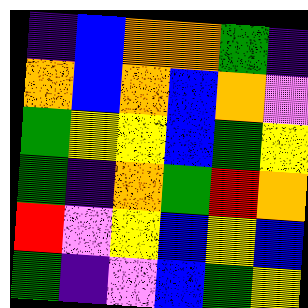[["indigo", "blue", "orange", "orange", "green", "indigo"], ["orange", "blue", "orange", "blue", "orange", "violet"], ["green", "yellow", "yellow", "blue", "green", "yellow"], ["green", "indigo", "orange", "green", "red", "orange"], ["red", "violet", "yellow", "blue", "yellow", "blue"], ["green", "indigo", "violet", "blue", "green", "yellow"]]